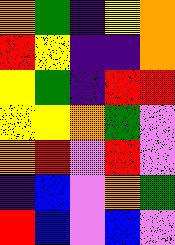[["orange", "green", "indigo", "yellow", "orange"], ["red", "yellow", "indigo", "indigo", "orange"], ["yellow", "green", "indigo", "red", "red"], ["yellow", "yellow", "orange", "green", "violet"], ["orange", "red", "violet", "red", "violet"], ["indigo", "blue", "violet", "orange", "green"], ["red", "blue", "violet", "blue", "violet"]]